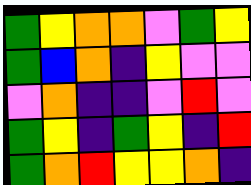[["green", "yellow", "orange", "orange", "violet", "green", "yellow"], ["green", "blue", "orange", "indigo", "yellow", "violet", "violet"], ["violet", "orange", "indigo", "indigo", "violet", "red", "violet"], ["green", "yellow", "indigo", "green", "yellow", "indigo", "red"], ["green", "orange", "red", "yellow", "yellow", "orange", "indigo"]]